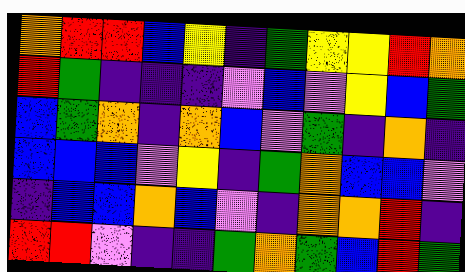[["orange", "red", "red", "blue", "yellow", "indigo", "green", "yellow", "yellow", "red", "orange"], ["red", "green", "indigo", "indigo", "indigo", "violet", "blue", "violet", "yellow", "blue", "green"], ["blue", "green", "orange", "indigo", "orange", "blue", "violet", "green", "indigo", "orange", "indigo"], ["blue", "blue", "blue", "violet", "yellow", "indigo", "green", "orange", "blue", "blue", "violet"], ["indigo", "blue", "blue", "orange", "blue", "violet", "indigo", "orange", "orange", "red", "indigo"], ["red", "red", "violet", "indigo", "indigo", "green", "orange", "green", "blue", "red", "green"]]